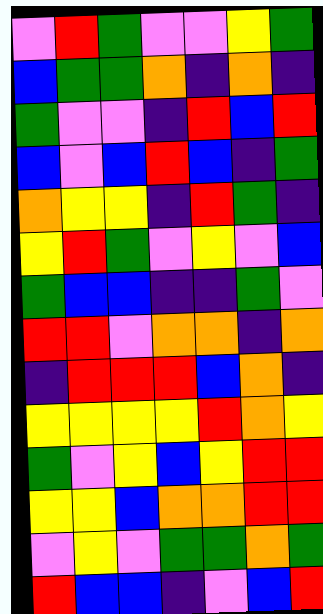[["violet", "red", "green", "violet", "violet", "yellow", "green"], ["blue", "green", "green", "orange", "indigo", "orange", "indigo"], ["green", "violet", "violet", "indigo", "red", "blue", "red"], ["blue", "violet", "blue", "red", "blue", "indigo", "green"], ["orange", "yellow", "yellow", "indigo", "red", "green", "indigo"], ["yellow", "red", "green", "violet", "yellow", "violet", "blue"], ["green", "blue", "blue", "indigo", "indigo", "green", "violet"], ["red", "red", "violet", "orange", "orange", "indigo", "orange"], ["indigo", "red", "red", "red", "blue", "orange", "indigo"], ["yellow", "yellow", "yellow", "yellow", "red", "orange", "yellow"], ["green", "violet", "yellow", "blue", "yellow", "red", "red"], ["yellow", "yellow", "blue", "orange", "orange", "red", "red"], ["violet", "yellow", "violet", "green", "green", "orange", "green"], ["red", "blue", "blue", "indigo", "violet", "blue", "red"]]